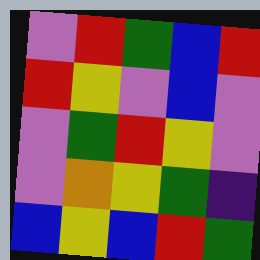[["violet", "red", "green", "blue", "red"], ["red", "yellow", "violet", "blue", "violet"], ["violet", "green", "red", "yellow", "violet"], ["violet", "orange", "yellow", "green", "indigo"], ["blue", "yellow", "blue", "red", "green"]]